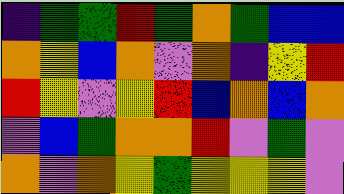[["indigo", "green", "green", "red", "green", "orange", "green", "blue", "blue"], ["orange", "yellow", "blue", "orange", "violet", "orange", "indigo", "yellow", "red"], ["red", "yellow", "violet", "yellow", "red", "blue", "orange", "blue", "orange"], ["violet", "blue", "green", "orange", "orange", "red", "violet", "green", "violet"], ["orange", "violet", "orange", "yellow", "green", "yellow", "yellow", "yellow", "violet"]]